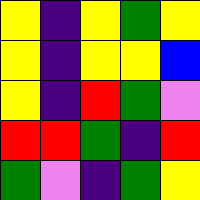[["yellow", "indigo", "yellow", "green", "yellow"], ["yellow", "indigo", "yellow", "yellow", "blue"], ["yellow", "indigo", "red", "green", "violet"], ["red", "red", "green", "indigo", "red"], ["green", "violet", "indigo", "green", "yellow"]]